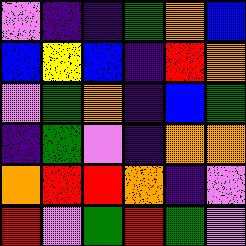[["violet", "indigo", "indigo", "green", "orange", "blue"], ["blue", "yellow", "blue", "indigo", "red", "orange"], ["violet", "green", "orange", "indigo", "blue", "green"], ["indigo", "green", "violet", "indigo", "orange", "orange"], ["orange", "red", "red", "orange", "indigo", "violet"], ["red", "violet", "green", "red", "green", "violet"]]